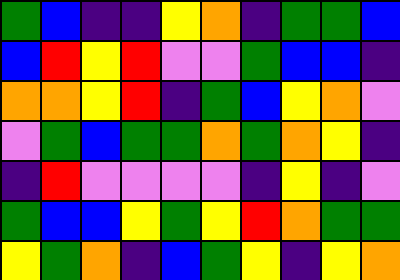[["green", "blue", "indigo", "indigo", "yellow", "orange", "indigo", "green", "green", "blue"], ["blue", "red", "yellow", "red", "violet", "violet", "green", "blue", "blue", "indigo"], ["orange", "orange", "yellow", "red", "indigo", "green", "blue", "yellow", "orange", "violet"], ["violet", "green", "blue", "green", "green", "orange", "green", "orange", "yellow", "indigo"], ["indigo", "red", "violet", "violet", "violet", "violet", "indigo", "yellow", "indigo", "violet"], ["green", "blue", "blue", "yellow", "green", "yellow", "red", "orange", "green", "green"], ["yellow", "green", "orange", "indigo", "blue", "green", "yellow", "indigo", "yellow", "orange"]]